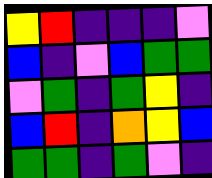[["yellow", "red", "indigo", "indigo", "indigo", "violet"], ["blue", "indigo", "violet", "blue", "green", "green"], ["violet", "green", "indigo", "green", "yellow", "indigo"], ["blue", "red", "indigo", "orange", "yellow", "blue"], ["green", "green", "indigo", "green", "violet", "indigo"]]